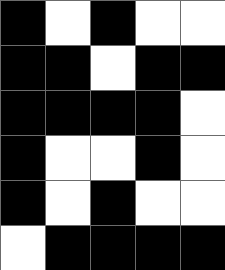[["black", "white", "black", "white", "white"], ["black", "black", "white", "black", "black"], ["black", "black", "black", "black", "white"], ["black", "white", "white", "black", "white"], ["black", "white", "black", "white", "white"], ["white", "black", "black", "black", "black"]]